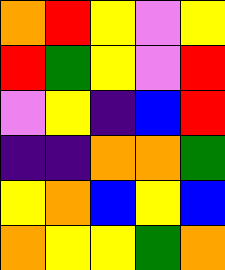[["orange", "red", "yellow", "violet", "yellow"], ["red", "green", "yellow", "violet", "red"], ["violet", "yellow", "indigo", "blue", "red"], ["indigo", "indigo", "orange", "orange", "green"], ["yellow", "orange", "blue", "yellow", "blue"], ["orange", "yellow", "yellow", "green", "orange"]]